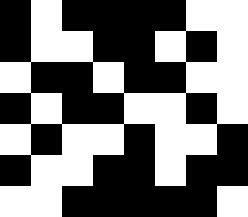[["black", "white", "black", "black", "black", "black", "white", "white"], ["black", "white", "white", "black", "black", "white", "black", "white"], ["white", "black", "black", "white", "black", "black", "white", "white"], ["black", "white", "black", "black", "white", "white", "black", "white"], ["white", "black", "white", "white", "black", "white", "white", "black"], ["black", "white", "white", "black", "black", "white", "black", "black"], ["white", "white", "black", "black", "black", "black", "black", "white"]]